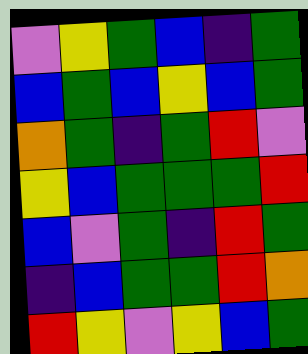[["violet", "yellow", "green", "blue", "indigo", "green"], ["blue", "green", "blue", "yellow", "blue", "green"], ["orange", "green", "indigo", "green", "red", "violet"], ["yellow", "blue", "green", "green", "green", "red"], ["blue", "violet", "green", "indigo", "red", "green"], ["indigo", "blue", "green", "green", "red", "orange"], ["red", "yellow", "violet", "yellow", "blue", "green"]]